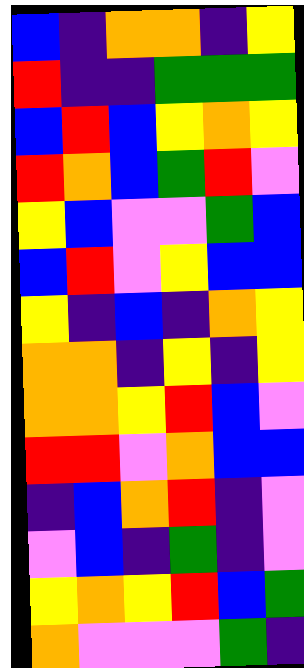[["blue", "indigo", "orange", "orange", "indigo", "yellow"], ["red", "indigo", "indigo", "green", "green", "green"], ["blue", "red", "blue", "yellow", "orange", "yellow"], ["red", "orange", "blue", "green", "red", "violet"], ["yellow", "blue", "violet", "violet", "green", "blue"], ["blue", "red", "violet", "yellow", "blue", "blue"], ["yellow", "indigo", "blue", "indigo", "orange", "yellow"], ["orange", "orange", "indigo", "yellow", "indigo", "yellow"], ["orange", "orange", "yellow", "red", "blue", "violet"], ["red", "red", "violet", "orange", "blue", "blue"], ["indigo", "blue", "orange", "red", "indigo", "violet"], ["violet", "blue", "indigo", "green", "indigo", "violet"], ["yellow", "orange", "yellow", "red", "blue", "green"], ["orange", "violet", "violet", "violet", "green", "indigo"]]